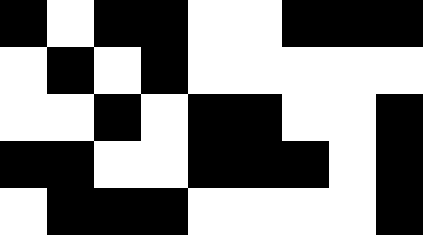[["black", "white", "black", "black", "white", "white", "black", "black", "black"], ["white", "black", "white", "black", "white", "white", "white", "white", "white"], ["white", "white", "black", "white", "black", "black", "white", "white", "black"], ["black", "black", "white", "white", "black", "black", "black", "white", "black"], ["white", "black", "black", "black", "white", "white", "white", "white", "black"]]